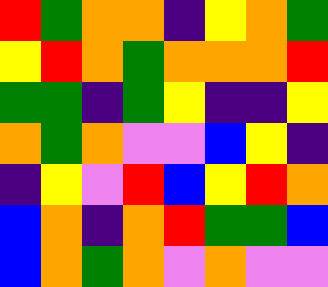[["red", "green", "orange", "orange", "indigo", "yellow", "orange", "green"], ["yellow", "red", "orange", "green", "orange", "orange", "orange", "red"], ["green", "green", "indigo", "green", "yellow", "indigo", "indigo", "yellow"], ["orange", "green", "orange", "violet", "violet", "blue", "yellow", "indigo"], ["indigo", "yellow", "violet", "red", "blue", "yellow", "red", "orange"], ["blue", "orange", "indigo", "orange", "red", "green", "green", "blue"], ["blue", "orange", "green", "orange", "violet", "orange", "violet", "violet"]]